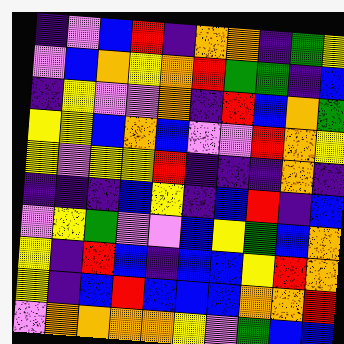[["indigo", "violet", "blue", "red", "indigo", "orange", "orange", "indigo", "green", "yellow"], ["violet", "blue", "orange", "yellow", "orange", "red", "green", "green", "indigo", "blue"], ["indigo", "yellow", "violet", "violet", "orange", "indigo", "red", "blue", "orange", "green"], ["yellow", "yellow", "blue", "orange", "blue", "violet", "violet", "red", "orange", "yellow"], ["yellow", "violet", "yellow", "yellow", "red", "indigo", "indigo", "indigo", "orange", "indigo"], ["indigo", "indigo", "indigo", "blue", "yellow", "indigo", "blue", "red", "indigo", "blue"], ["violet", "yellow", "green", "violet", "violet", "blue", "yellow", "green", "blue", "orange"], ["yellow", "indigo", "red", "blue", "indigo", "blue", "blue", "yellow", "red", "orange"], ["yellow", "indigo", "blue", "red", "blue", "blue", "blue", "orange", "orange", "red"], ["violet", "orange", "orange", "orange", "orange", "yellow", "violet", "green", "blue", "blue"]]